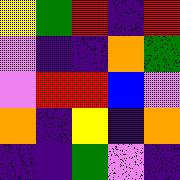[["yellow", "green", "red", "indigo", "red"], ["violet", "indigo", "indigo", "orange", "green"], ["violet", "red", "red", "blue", "violet"], ["orange", "indigo", "yellow", "indigo", "orange"], ["indigo", "indigo", "green", "violet", "indigo"]]